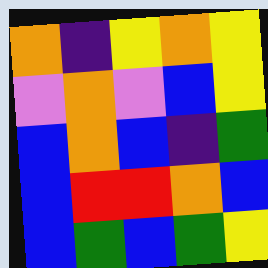[["orange", "indigo", "yellow", "orange", "yellow"], ["violet", "orange", "violet", "blue", "yellow"], ["blue", "orange", "blue", "indigo", "green"], ["blue", "red", "red", "orange", "blue"], ["blue", "green", "blue", "green", "yellow"]]